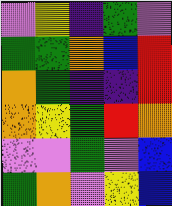[["violet", "yellow", "indigo", "green", "violet"], ["green", "green", "orange", "blue", "red"], ["orange", "green", "indigo", "indigo", "red"], ["orange", "yellow", "green", "red", "orange"], ["violet", "violet", "green", "violet", "blue"], ["green", "orange", "violet", "yellow", "blue"]]